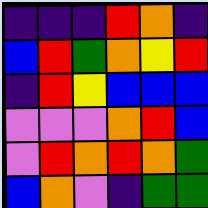[["indigo", "indigo", "indigo", "red", "orange", "indigo"], ["blue", "red", "green", "orange", "yellow", "red"], ["indigo", "red", "yellow", "blue", "blue", "blue"], ["violet", "violet", "violet", "orange", "red", "blue"], ["violet", "red", "orange", "red", "orange", "green"], ["blue", "orange", "violet", "indigo", "green", "green"]]